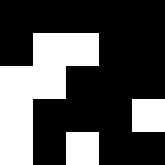[["black", "black", "black", "black", "black"], ["black", "white", "white", "black", "black"], ["white", "white", "black", "black", "black"], ["white", "black", "black", "black", "white"], ["white", "black", "white", "black", "black"]]